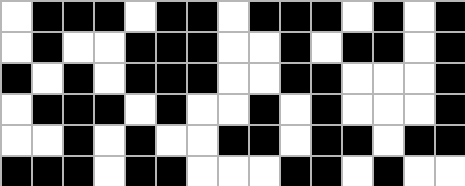[["white", "black", "black", "black", "white", "black", "black", "white", "black", "black", "black", "white", "black", "white", "black"], ["white", "black", "white", "white", "black", "black", "black", "white", "white", "black", "white", "black", "black", "white", "black"], ["black", "white", "black", "white", "black", "black", "black", "white", "white", "black", "black", "white", "white", "white", "black"], ["white", "black", "black", "black", "white", "black", "white", "white", "black", "white", "black", "white", "white", "white", "black"], ["white", "white", "black", "white", "black", "white", "white", "black", "black", "white", "black", "black", "white", "black", "black"], ["black", "black", "black", "white", "black", "black", "white", "white", "white", "black", "black", "white", "black", "white", "white"]]